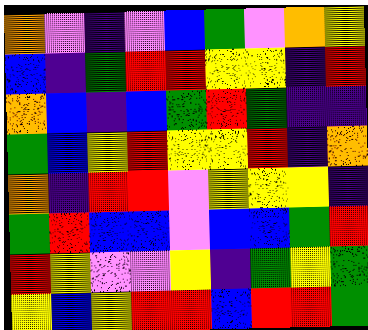[["orange", "violet", "indigo", "violet", "blue", "green", "violet", "orange", "yellow"], ["blue", "indigo", "green", "red", "red", "yellow", "yellow", "indigo", "red"], ["orange", "blue", "indigo", "blue", "green", "red", "green", "indigo", "indigo"], ["green", "blue", "yellow", "red", "yellow", "yellow", "red", "indigo", "orange"], ["orange", "indigo", "red", "red", "violet", "yellow", "yellow", "yellow", "indigo"], ["green", "red", "blue", "blue", "violet", "blue", "blue", "green", "red"], ["red", "yellow", "violet", "violet", "yellow", "indigo", "green", "yellow", "green"], ["yellow", "blue", "yellow", "red", "red", "blue", "red", "red", "green"]]